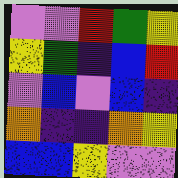[["violet", "violet", "red", "green", "yellow"], ["yellow", "green", "indigo", "blue", "red"], ["violet", "blue", "violet", "blue", "indigo"], ["orange", "indigo", "indigo", "orange", "yellow"], ["blue", "blue", "yellow", "violet", "violet"]]